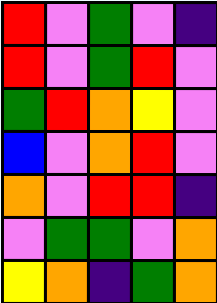[["red", "violet", "green", "violet", "indigo"], ["red", "violet", "green", "red", "violet"], ["green", "red", "orange", "yellow", "violet"], ["blue", "violet", "orange", "red", "violet"], ["orange", "violet", "red", "red", "indigo"], ["violet", "green", "green", "violet", "orange"], ["yellow", "orange", "indigo", "green", "orange"]]